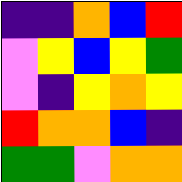[["indigo", "indigo", "orange", "blue", "red"], ["violet", "yellow", "blue", "yellow", "green"], ["violet", "indigo", "yellow", "orange", "yellow"], ["red", "orange", "orange", "blue", "indigo"], ["green", "green", "violet", "orange", "orange"]]